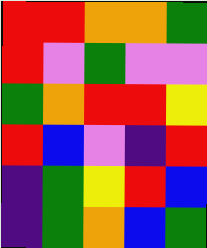[["red", "red", "orange", "orange", "green"], ["red", "violet", "green", "violet", "violet"], ["green", "orange", "red", "red", "yellow"], ["red", "blue", "violet", "indigo", "red"], ["indigo", "green", "yellow", "red", "blue"], ["indigo", "green", "orange", "blue", "green"]]